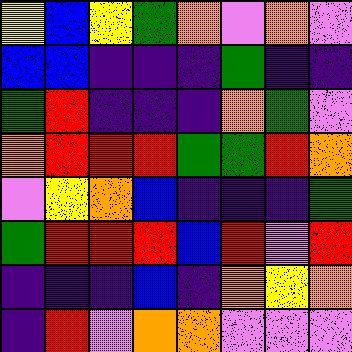[["yellow", "blue", "yellow", "green", "orange", "violet", "orange", "violet"], ["blue", "blue", "indigo", "indigo", "indigo", "green", "indigo", "indigo"], ["green", "red", "indigo", "indigo", "indigo", "orange", "green", "violet"], ["orange", "red", "red", "red", "green", "green", "red", "orange"], ["violet", "yellow", "orange", "blue", "indigo", "indigo", "indigo", "green"], ["green", "red", "red", "red", "blue", "red", "violet", "red"], ["indigo", "indigo", "indigo", "blue", "indigo", "orange", "yellow", "orange"], ["indigo", "red", "violet", "orange", "orange", "violet", "violet", "violet"]]